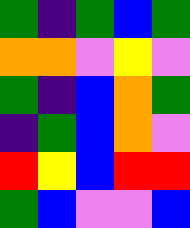[["green", "indigo", "green", "blue", "green"], ["orange", "orange", "violet", "yellow", "violet"], ["green", "indigo", "blue", "orange", "green"], ["indigo", "green", "blue", "orange", "violet"], ["red", "yellow", "blue", "red", "red"], ["green", "blue", "violet", "violet", "blue"]]